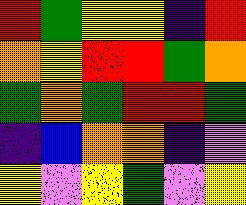[["red", "green", "yellow", "yellow", "indigo", "red"], ["orange", "yellow", "red", "red", "green", "orange"], ["green", "orange", "green", "red", "red", "green"], ["indigo", "blue", "orange", "orange", "indigo", "violet"], ["yellow", "violet", "yellow", "green", "violet", "yellow"]]